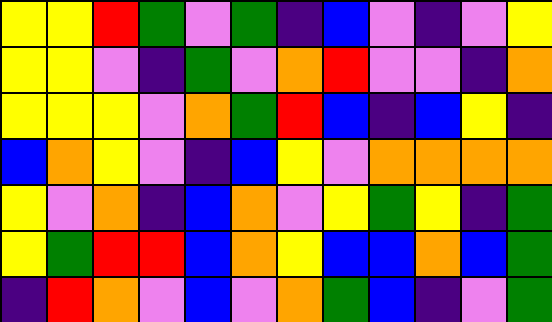[["yellow", "yellow", "red", "green", "violet", "green", "indigo", "blue", "violet", "indigo", "violet", "yellow"], ["yellow", "yellow", "violet", "indigo", "green", "violet", "orange", "red", "violet", "violet", "indigo", "orange"], ["yellow", "yellow", "yellow", "violet", "orange", "green", "red", "blue", "indigo", "blue", "yellow", "indigo"], ["blue", "orange", "yellow", "violet", "indigo", "blue", "yellow", "violet", "orange", "orange", "orange", "orange"], ["yellow", "violet", "orange", "indigo", "blue", "orange", "violet", "yellow", "green", "yellow", "indigo", "green"], ["yellow", "green", "red", "red", "blue", "orange", "yellow", "blue", "blue", "orange", "blue", "green"], ["indigo", "red", "orange", "violet", "blue", "violet", "orange", "green", "blue", "indigo", "violet", "green"]]